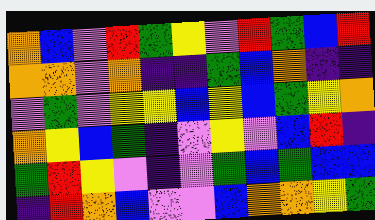[["orange", "blue", "violet", "red", "green", "yellow", "violet", "red", "green", "blue", "red"], ["orange", "orange", "violet", "orange", "indigo", "indigo", "green", "blue", "orange", "indigo", "indigo"], ["violet", "green", "violet", "yellow", "yellow", "blue", "yellow", "blue", "green", "yellow", "orange"], ["orange", "yellow", "blue", "green", "indigo", "violet", "yellow", "violet", "blue", "red", "indigo"], ["green", "red", "yellow", "violet", "indigo", "violet", "green", "blue", "green", "blue", "blue"], ["indigo", "red", "orange", "blue", "violet", "violet", "blue", "orange", "orange", "yellow", "green"]]